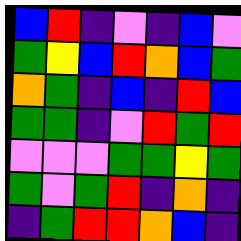[["blue", "red", "indigo", "violet", "indigo", "blue", "violet"], ["green", "yellow", "blue", "red", "orange", "blue", "green"], ["orange", "green", "indigo", "blue", "indigo", "red", "blue"], ["green", "green", "indigo", "violet", "red", "green", "red"], ["violet", "violet", "violet", "green", "green", "yellow", "green"], ["green", "violet", "green", "red", "indigo", "orange", "indigo"], ["indigo", "green", "red", "red", "orange", "blue", "indigo"]]